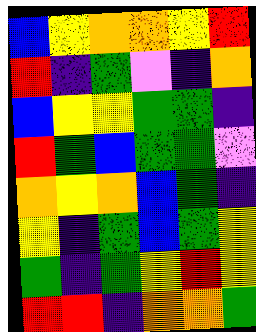[["blue", "yellow", "orange", "orange", "yellow", "red"], ["red", "indigo", "green", "violet", "indigo", "orange"], ["blue", "yellow", "yellow", "green", "green", "indigo"], ["red", "green", "blue", "green", "green", "violet"], ["orange", "yellow", "orange", "blue", "green", "indigo"], ["yellow", "indigo", "green", "blue", "green", "yellow"], ["green", "indigo", "green", "yellow", "red", "yellow"], ["red", "red", "indigo", "orange", "orange", "green"]]